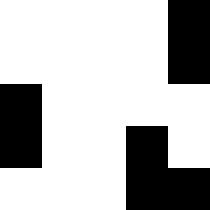[["white", "white", "white", "white", "black"], ["white", "white", "white", "white", "black"], ["black", "white", "white", "white", "white"], ["black", "white", "white", "black", "white"], ["white", "white", "white", "black", "black"]]